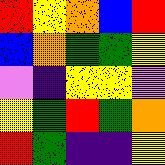[["red", "yellow", "orange", "blue", "red"], ["blue", "orange", "green", "green", "yellow"], ["violet", "indigo", "yellow", "yellow", "violet"], ["yellow", "green", "red", "green", "orange"], ["red", "green", "indigo", "indigo", "yellow"]]